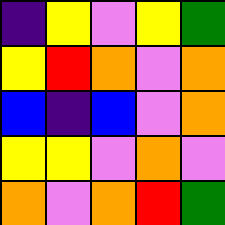[["indigo", "yellow", "violet", "yellow", "green"], ["yellow", "red", "orange", "violet", "orange"], ["blue", "indigo", "blue", "violet", "orange"], ["yellow", "yellow", "violet", "orange", "violet"], ["orange", "violet", "orange", "red", "green"]]